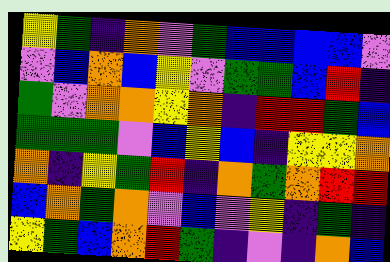[["yellow", "green", "indigo", "orange", "violet", "green", "blue", "blue", "blue", "blue", "violet"], ["violet", "blue", "orange", "blue", "yellow", "violet", "green", "green", "blue", "red", "indigo"], ["green", "violet", "orange", "orange", "yellow", "orange", "indigo", "red", "red", "green", "blue"], ["green", "green", "green", "violet", "blue", "yellow", "blue", "indigo", "yellow", "yellow", "orange"], ["orange", "indigo", "yellow", "green", "red", "indigo", "orange", "green", "orange", "red", "red"], ["blue", "orange", "green", "orange", "violet", "blue", "violet", "yellow", "indigo", "green", "indigo"], ["yellow", "green", "blue", "orange", "red", "green", "indigo", "violet", "indigo", "orange", "blue"]]